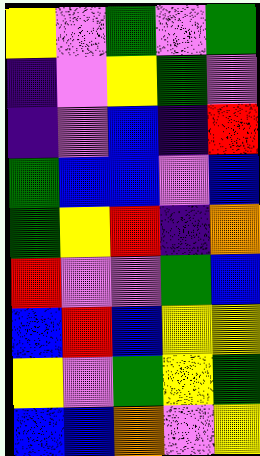[["yellow", "violet", "green", "violet", "green"], ["indigo", "violet", "yellow", "green", "violet"], ["indigo", "violet", "blue", "indigo", "red"], ["green", "blue", "blue", "violet", "blue"], ["green", "yellow", "red", "indigo", "orange"], ["red", "violet", "violet", "green", "blue"], ["blue", "red", "blue", "yellow", "yellow"], ["yellow", "violet", "green", "yellow", "green"], ["blue", "blue", "orange", "violet", "yellow"]]